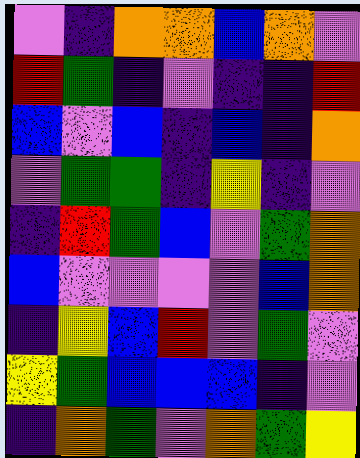[["violet", "indigo", "orange", "orange", "blue", "orange", "violet"], ["red", "green", "indigo", "violet", "indigo", "indigo", "red"], ["blue", "violet", "blue", "indigo", "blue", "indigo", "orange"], ["violet", "green", "green", "indigo", "yellow", "indigo", "violet"], ["indigo", "red", "green", "blue", "violet", "green", "orange"], ["blue", "violet", "violet", "violet", "violet", "blue", "orange"], ["indigo", "yellow", "blue", "red", "violet", "green", "violet"], ["yellow", "green", "blue", "blue", "blue", "indigo", "violet"], ["indigo", "orange", "green", "violet", "orange", "green", "yellow"]]